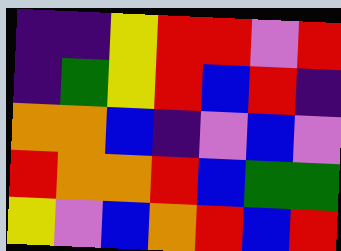[["indigo", "indigo", "yellow", "red", "red", "violet", "red"], ["indigo", "green", "yellow", "red", "blue", "red", "indigo"], ["orange", "orange", "blue", "indigo", "violet", "blue", "violet"], ["red", "orange", "orange", "red", "blue", "green", "green"], ["yellow", "violet", "blue", "orange", "red", "blue", "red"]]